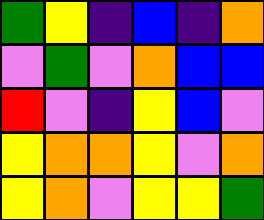[["green", "yellow", "indigo", "blue", "indigo", "orange"], ["violet", "green", "violet", "orange", "blue", "blue"], ["red", "violet", "indigo", "yellow", "blue", "violet"], ["yellow", "orange", "orange", "yellow", "violet", "orange"], ["yellow", "orange", "violet", "yellow", "yellow", "green"]]